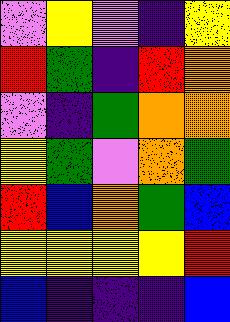[["violet", "yellow", "violet", "indigo", "yellow"], ["red", "green", "indigo", "red", "orange"], ["violet", "indigo", "green", "orange", "orange"], ["yellow", "green", "violet", "orange", "green"], ["red", "blue", "orange", "green", "blue"], ["yellow", "yellow", "yellow", "yellow", "red"], ["blue", "indigo", "indigo", "indigo", "blue"]]